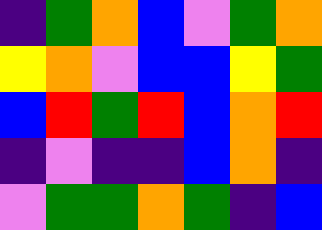[["indigo", "green", "orange", "blue", "violet", "green", "orange"], ["yellow", "orange", "violet", "blue", "blue", "yellow", "green"], ["blue", "red", "green", "red", "blue", "orange", "red"], ["indigo", "violet", "indigo", "indigo", "blue", "orange", "indigo"], ["violet", "green", "green", "orange", "green", "indigo", "blue"]]